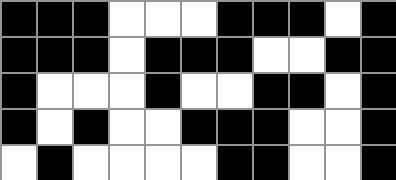[["black", "black", "black", "white", "white", "white", "black", "black", "black", "white", "black"], ["black", "black", "black", "white", "black", "black", "black", "white", "white", "black", "black"], ["black", "white", "white", "white", "black", "white", "white", "black", "black", "white", "black"], ["black", "white", "black", "white", "white", "black", "black", "black", "white", "white", "black"], ["white", "black", "white", "white", "white", "white", "black", "black", "white", "white", "black"]]